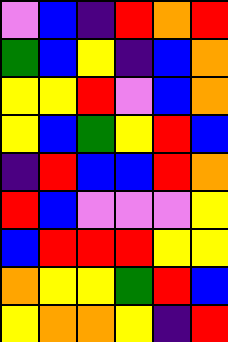[["violet", "blue", "indigo", "red", "orange", "red"], ["green", "blue", "yellow", "indigo", "blue", "orange"], ["yellow", "yellow", "red", "violet", "blue", "orange"], ["yellow", "blue", "green", "yellow", "red", "blue"], ["indigo", "red", "blue", "blue", "red", "orange"], ["red", "blue", "violet", "violet", "violet", "yellow"], ["blue", "red", "red", "red", "yellow", "yellow"], ["orange", "yellow", "yellow", "green", "red", "blue"], ["yellow", "orange", "orange", "yellow", "indigo", "red"]]